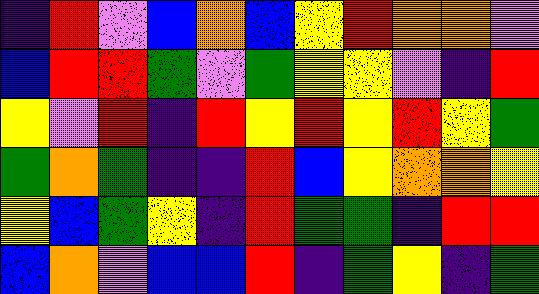[["indigo", "red", "violet", "blue", "orange", "blue", "yellow", "red", "orange", "orange", "violet"], ["blue", "red", "red", "green", "violet", "green", "yellow", "yellow", "violet", "indigo", "red"], ["yellow", "violet", "red", "indigo", "red", "yellow", "red", "yellow", "red", "yellow", "green"], ["green", "orange", "green", "indigo", "indigo", "red", "blue", "yellow", "orange", "orange", "yellow"], ["yellow", "blue", "green", "yellow", "indigo", "red", "green", "green", "indigo", "red", "red"], ["blue", "orange", "violet", "blue", "blue", "red", "indigo", "green", "yellow", "indigo", "green"]]